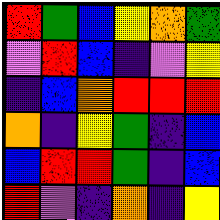[["red", "green", "blue", "yellow", "orange", "green"], ["violet", "red", "blue", "indigo", "violet", "yellow"], ["indigo", "blue", "orange", "red", "red", "red"], ["orange", "indigo", "yellow", "green", "indigo", "blue"], ["blue", "red", "red", "green", "indigo", "blue"], ["red", "violet", "indigo", "orange", "indigo", "yellow"]]